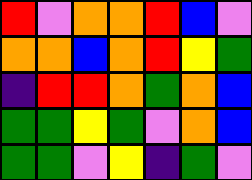[["red", "violet", "orange", "orange", "red", "blue", "violet"], ["orange", "orange", "blue", "orange", "red", "yellow", "green"], ["indigo", "red", "red", "orange", "green", "orange", "blue"], ["green", "green", "yellow", "green", "violet", "orange", "blue"], ["green", "green", "violet", "yellow", "indigo", "green", "violet"]]